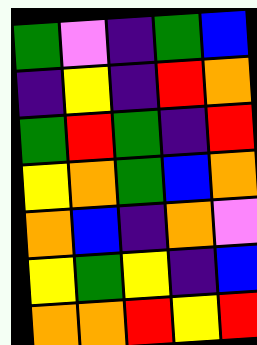[["green", "violet", "indigo", "green", "blue"], ["indigo", "yellow", "indigo", "red", "orange"], ["green", "red", "green", "indigo", "red"], ["yellow", "orange", "green", "blue", "orange"], ["orange", "blue", "indigo", "orange", "violet"], ["yellow", "green", "yellow", "indigo", "blue"], ["orange", "orange", "red", "yellow", "red"]]